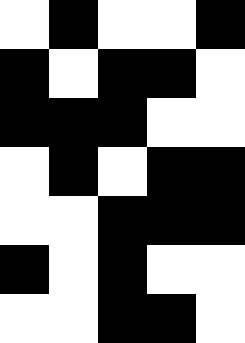[["white", "black", "white", "white", "black"], ["black", "white", "black", "black", "white"], ["black", "black", "black", "white", "white"], ["white", "black", "white", "black", "black"], ["white", "white", "black", "black", "black"], ["black", "white", "black", "white", "white"], ["white", "white", "black", "black", "white"]]